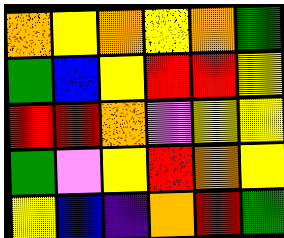[["orange", "yellow", "orange", "yellow", "orange", "green"], ["green", "blue", "yellow", "red", "red", "yellow"], ["red", "red", "orange", "violet", "yellow", "yellow"], ["green", "violet", "yellow", "red", "orange", "yellow"], ["yellow", "blue", "indigo", "orange", "red", "green"]]